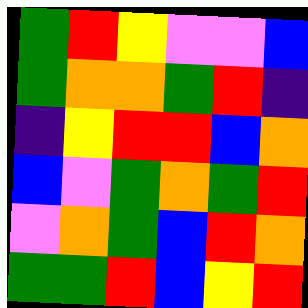[["green", "red", "yellow", "violet", "violet", "blue"], ["green", "orange", "orange", "green", "red", "indigo"], ["indigo", "yellow", "red", "red", "blue", "orange"], ["blue", "violet", "green", "orange", "green", "red"], ["violet", "orange", "green", "blue", "red", "orange"], ["green", "green", "red", "blue", "yellow", "red"]]